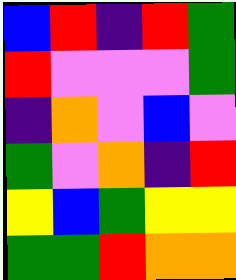[["blue", "red", "indigo", "red", "green"], ["red", "violet", "violet", "violet", "green"], ["indigo", "orange", "violet", "blue", "violet"], ["green", "violet", "orange", "indigo", "red"], ["yellow", "blue", "green", "yellow", "yellow"], ["green", "green", "red", "orange", "orange"]]